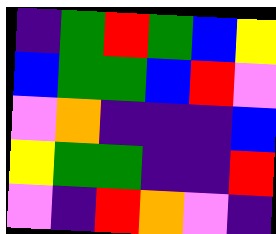[["indigo", "green", "red", "green", "blue", "yellow"], ["blue", "green", "green", "blue", "red", "violet"], ["violet", "orange", "indigo", "indigo", "indigo", "blue"], ["yellow", "green", "green", "indigo", "indigo", "red"], ["violet", "indigo", "red", "orange", "violet", "indigo"]]